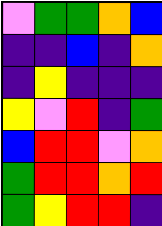[["violet", "green", "green", "orange", "blue"], ["indigo", "indigo", "blue", "indigo", "orange"], ["indigo", "yellow", "indigo", "indigo", "indigo"], ["yellow", "violet", "red", "indigo", "green"], ["blue", "red", "red", "violet", "orange"], ["green", "red", "red", "orange", "red"], ["green", "yellow", "red", "red", "indigo"]]